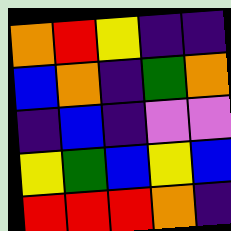[["orange", "red", "yellow", "indigo", "indigo"], ["blue", "orange", "indigo", "green", "orange"], ["indigo", "blue", "indigo", "violet", "violet"], ["yellow", "green", "blue", "yellow", "blue"], ["red", "red", "red", "orange", "indigo"]]